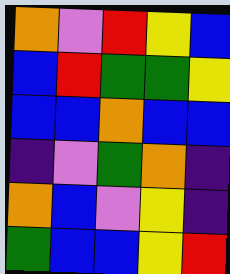[["orange", "violet", "red", "yellow", "blue"], ["blue", "red", "green", "green", "yellow"], ["blue", "blue", "orange", "blue", "blue"], ["indigo", "violet", "green", "orange", "indigo"], ["orange", "blue", "violet", "yellow", "indigo"], ["green", "blue", "blue", "yellow", "red"]]